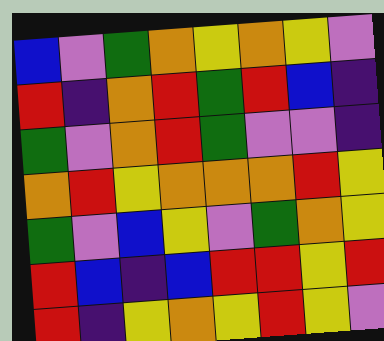[["blue", "violet", "green", "orange", "yellow", "orange", "yellow", "violet"], ["red", "indigo", "orange", "red", "green", "red", "blue", "indigo"], ["green", "violet", "orange", "red", "green", "violet", "violet", "indigo"], ["orange", "red", "yellow", "orange", "orange", "orange", "red", "yellow"], ["green", "violet", "blue", "yellow", "violet", "green", "orange", "yellow"], ["red", "blue", "indigo", "blue", "red", "red", "yellow", "red"], ["red", "indigo", "yellow", "orange", "yellow", "red", "yellow", "violet"]]